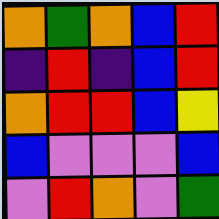[["orange", "green", "orange", "blue", "red"], ["indigo", "red", "indigo", "blue", "red"], ["orange", "red", "red", "blue", "yellow"], ["blue", "violet", "violet", "violet", "blue"], ["violet", "red", "orange", "violet", "green"]]